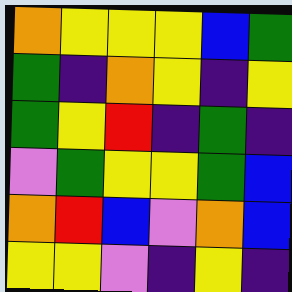[["orange", "yellow", "yellow", "yellow", "blue", "green"], ["green", "indigo", "orange", "yellow", "indigo", "yellow"], ["green", "yellow", "red", "indigo", "green", "indigo"], ["violet", "green", "yellow", "yellow", "green", "blue"], ["orange", "red", "blue", "violet", "orange", "blue"], ["yellow", "yellow", "violet", "indigo", "yellow", "indigo"]]